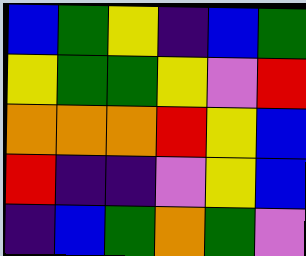[["blue", "green", "yellow", "indigo", "blue", "green"], ["yellow", "green", "green", "yellow", "violet", "red"], ["orange", "orange", "orange", "red", "yellow", "blue"], ["red", "indigo", "indigo", "violet", "yellow", "blue"], ["indigo", "blue", "green", "orange", "green", "violet"]]